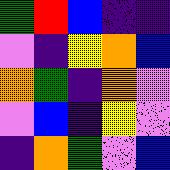[["green", "red", "blue", "indigo", "indigo"], ["violet", "indigo", "yellow", "orange", "blue"], ["orange", "green", "indigo", "orange", "violet"], ["violet", "blue", "indigo", "yellow", "violet"], ["indigo", "orange", "green", "violet", "blue"]]